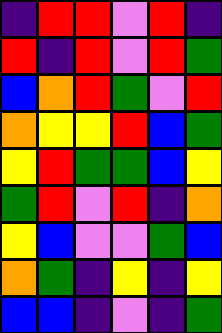[["indigo", "red", "red", "violet", "red", "indigo"], ["red", "indigo", "red", "violet", "red", "green"], ["blue", "orange", "red", "green", "violet", "red"], ["orange", "yellow", "yellow", "red", "blue", "green"], ["yellow", "red", "green", "green", "blue", "yellow"], ["green", "red", "violet", "red", "indigo", "orange"], ["yellow", "blue", "violet", "violet", "green", "blue"], ["orange", "green", "indigo", "yellow", "indigo", "yellow"], ["blue", "blue", "indigo", "violet", "indigo", "green"]]